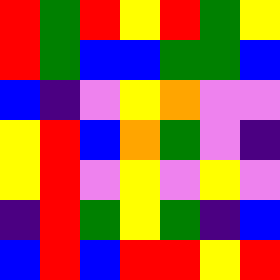[["red", "green", "red", "yellow", "red", "green", "yellow"], ["red", "green", "blue", "blue", "green", "green", "blue"], ["blue", "indigo", "violet", "yellow", "orange", "violet", "violet"], ["yellow", "red", "blue", "orange", "green", "violet", "indigo"], ["yellow", "red", "violet", "yellow", "violet", "yellow", "violet"], ["indigo", "red", "green", "yellow", "green", "indigo", "blue"], ["blue", "red", "blue", "red", "red", "yellow", "red"]]